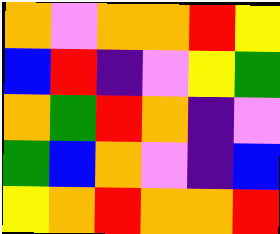[["orange", "violet", "orange", "orange", "red", "yellow"], ["blue", "red", "indigo", "violet", "yellow", "green"], ["orange", "green", "red", "orange", "indigo", "violet"], ["green", "blue", "orange", "violet", "indigo", "blue"], ["yellow", "orange", "red", "orange", "orange", "red"]]